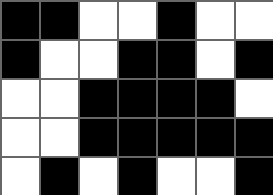[["black", "black", "white", "white", "black", "white", "white"], ["black", "white", "white", "black", "black", "white", "black"], ["white", "white", "black", "black", "black", "black", "white"], ["white", "white", "black", "black", "black", "black", "black"], ["white", "black", "white", "black", "white", "white", "black"]]